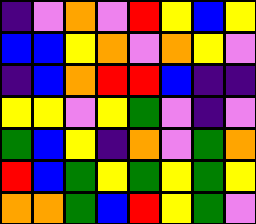[["indigo", "violet", "orange", "violet", "red", "yellow", "blue", "yellow"], ["blue", "blue", "yellow", "orange", "violet", "orange", "yellow", "violet"], ["indigo", "blue", "orange", "red", "red", "blue", "indigo", "indigo"], ["yellow", "yellow", "violet", "yellow", "green", "violet", "indigo", "violet"], ["green", "blue", "yellow", "indigo", "orange", "violet", "green", "orange"], ["red", "blue", "green", "yellow", "green", "yellow", "green", "yellow"], ["orange", "orange", "green", "blue", "red", "yellow", "green", "violet"]]